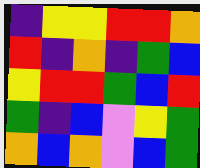[["indigo", "yellow", "yellow", "red", "red", "orange"], ["red", "indigo", "orange", "indigo", "green", "blue"], ["yellow", "red", "red", "green", "blue", "red"], ["green", "indigo", "blue", "violet", "yellow", "green"], ["orange", "blue", "orange", "violet", "blue", "green"]]